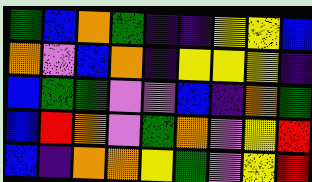[["green", "blue", "orange", "green", "indigo", "indigo", "yellow", "yellow", "blue"], ["orange", "violet", "blue", "orange", "indigo", "yellow", "yellow", "yellow", "indigo"], ["blue", "green", "green", "violet", "violet", "blue", "indigo", "orange", "green"], ["blue", "red", "orange", "violet", "green", "orange", "violet", "yellow", "red"], ["blue", "indigo", "orange", "orange", "yellow", "green", "violet", "yellow", "red"]]